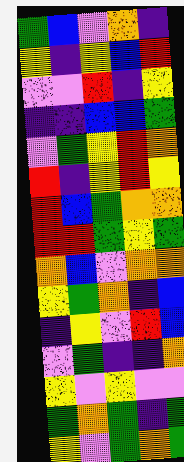[["green", "blue", "violet", "orange", "indigo"], ["yellow", "indigo", "yellow", "blue", "red"], ["violet", "violet", "red", "indigo", "yellow"], ["indigo", "indigo", "blue", "blue", "green"], ["violet", "green", "yellow", "red", "orange"], ["red", "indigo", "yellow", "red", "yellow"], ["red", "blue", "green", "orange", "orange"], ["red", "red", "green", "yellow", "green"], ["orange", "blue", "violet", "orange", "orange"], ["yellow", "green", "orange", "indigo", "blue"], ["indigo", "yellow", "violet", "red", "blue"], ["violet", "green", "indigo", "indigo", "orange"], ["yellow", "violet", "yellow", "violet", "violet"], ["green", "orange", "green", "indigo", "green"], ["yellow", "violet", "green", "orange", "green"]]